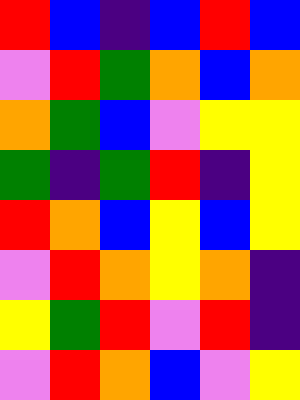[["red", "blue", "indigo", "blue", "red", "blue"], ["violet", "red", "green", "orange", "blue", "orange"], ["orange", "green", "blue", "violet", "yellow", "yellow"], ["green", "indigo", "green", "red", "indigo", "yellow"], ["red", "orange", "blue", "yellow", "blue", "yellow"], ["violet", "red", "orange", "yellow", "orange", "indigo"], ["yellow", "green", "red", "violet", "red", "indigo"], ["violet", "red", "orange", "blue", "violet", "yellow"]]